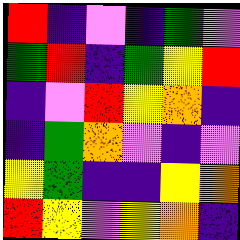[["red", "indigo", "violet", "indigo", "green", "violet"], ["green", "red", "indigo", "green", "yellow", "red"], ["indigo", "violet", "red", "yellow", "orange", "indigo"], ["indigo", "green", "orange", "violet", "indigo", "violet"], ["yellow", "green", "indigo", "indigo", "yellow", "orange"], ["red", "yellow", "violet", "yellow", "orange", "indigo"]]